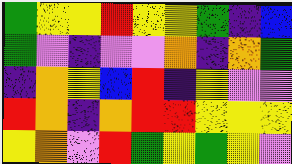[["green", "yellow", "yellow", "red", "yellow", "yellow", "green", "indigo", "blue"], ["green", "violet", "indigo", "violet", "violet", "orange", "indigo", "orange", "green"], ["indigo", "orange", "yellow", "blue", "red", "indigo", "yellow", "violet", "violet"], ["red", "orange", "indigo", "orange", "red", "red", "yellow", "yellow", "yellow"], ["yellow", "orange", "violet", "red", "green", "yellow", "green", "yellow", "violet"]]